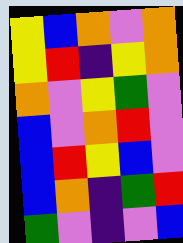[["yellow", "blue", "orange", "violet", "orange"], ["yellow", "red", "indigo", "yellow", "orange"], ["orange", "violet", "yellow", "green", "violet"], ["blue", "violet", "orange", "red", "violet"], ["blue", "red", "yellow", "blue", "violet"], ["blue", "orange", "indigo", "green", "red"], ["green", "violet", "indigo", "violet", "blue"]]